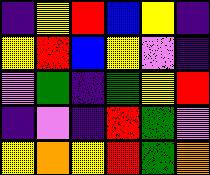[["indigo", "yellow", "red", "blue", "yellow", "indigo"], ["yellow", "red", "blue", "yellow", "violet", "indigo"], ["violet", "green", "indigo", "green", "yellow", "red"], ["indigo", "violet", "indigo", "red", "green", "violet"], ["yellow", "orange", "yellow", "red", "green", "orange"]]